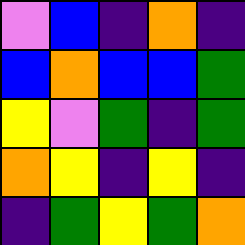[["violet", "blue", "indigo", "orange", "indigo"], ["blue", "orange", "blue", "blue", "green"], ["yellow", "violet", "green", "indigo", "green"], ["orange", "yellow", "indigo", "yellow", "indigo"], ["indigo", "green", "yellow", "green", "orange"]]